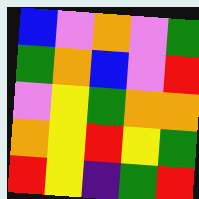[["blue", "violet", "orange", "violet", "green"], ["green", "orange", "blue", "violet", "red"], ["violet", "yellow", "green", "orange", "orange"], ["orange", "yellow", "red", "yellow", "green"], ["red", "yellow", "indigo", "green", "red"]]